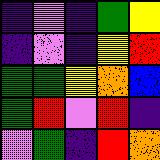[["indigo", "violet", "indigo", "green", "yellow"], ["indigo", "violet", "indigo", "yellow", "red"], ["green", "green", "yellow", "orange", "blue"], ["green", "red", "violet", "red", "indigo"], ["violet", "green", "indigo", "red", "orange"]]